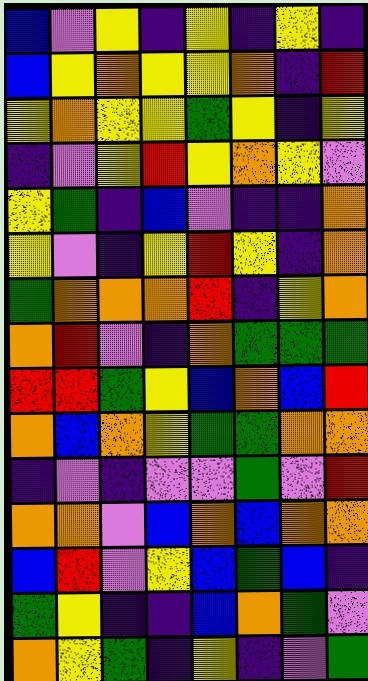[["blue", "violet", "yellow", "indigo", "yellow", "indigo", "yellow", "indigo"], ["blue", "yellow", "orange", "yellow", "yellow", "orange", "indigo", "red"], ["yellow", "orange", "yellow", "yellow", "green", "yellow", "indigo", "yellow"], ["indigo", "violet", "yellow", "red", "yellow", "orange", "yellow", "violet"], ["yellow", "green", "indigo", "blue", "violet", "indigo", "indigo", "orange"], ["yellow", "violet", "indigo", "yellow", "red", "yellow", "indigo", "orange"], ["green", "orange", "orange", "orange", "red", "indigo", "yellow", "orange"], ["orange", "red", "violet", "indigo", "orange", "green", "green", "green"], ["red", "red", "green", "yellow", "blue", "orange", "blue", "red"], ["orange", "blue", "orange", "yellow", "green", "green", "orange", "orange"], ["indigo", "violet", "indigo", "violet", "violet", "green", "violet", "red"], ["orange", "orange", "violet", "blue", "orange", "blue", "orange", "orange"], ["blue", "red", "violet", "yellow", "blue", "green", "blue", "indigo"], ["green", "yellow", "indigo", "indigo", "blue", "orange", "green", "violet"], ["orange", "yellow", "green", "indigo", "yellow", "indigo", "violet", "green"]]